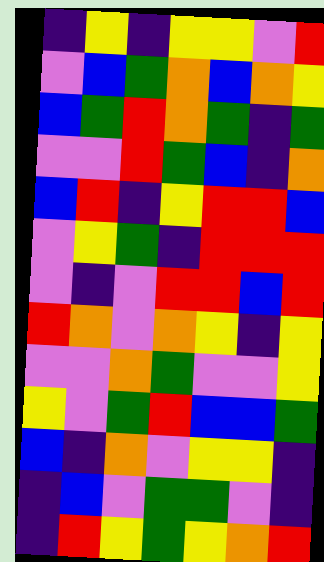[["indigo", "yellow", "indigo", "yellow", "yellow", "violet", "red"], ["violet", "blue", "green", "orange", "blue", "orange", "yellow"], ["blue", "green", "red", "orange", "green", "indigo", "green"], ["violet", "violet", "red", "green", "blue", "indigo", "orange"], ["blue", "red", "indigo", "yellow", "red", "red", "blue"], ["violet", "yellow", "green", "indigo", "red", "red", "red"], ["violet", "indigo", "violet", "red", "red", "blue", "red"], ["red", "orange", "violet", "orange", "yellow", "indigo", "yellow"], ["violet", "violet", "orange", "green", "violet", "violet", "yellow"], ["yellow", "violet", "green", "red", "blue", "blue", "green"], ["blue", "indigo", "orange", "violet", "yellow", "yellow", "indigo"], ["indigo", "blue", "violet", "green", "green", "violet", "indigo"], ["indigo", "red", "yellow", "green", "yellow", "orange", "red"]]